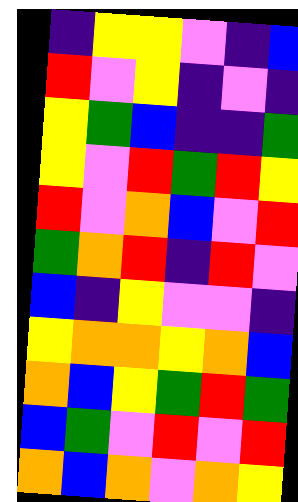[["indigo", "yellow", "yellow", "violet", "indigo", "blue"], ["red", "violet", "yellow", "indigo", "violet", "indigo"], ["yellow", "green", "blue", "indigo", "indigo", "green"], ["yellow", "violet", "red", "green", "red", "yellow"], ["red", "violet", "orange", "blue", "violet", "red"], ["green", "orange", "red", "indigo", "red", "violet"], ["blue", "indigo", "yellow", "violet", "violet", "indigo"], ["yellow", "orange", "orange", "yellow", "orange", "blue"], ["orange", "blue", "yellow", "green", "red", "green"], ["blue", "green", "violet", "red", "violet", "red"], ["orange", "blue", "orange", "violet", "orange", "yellow"]]